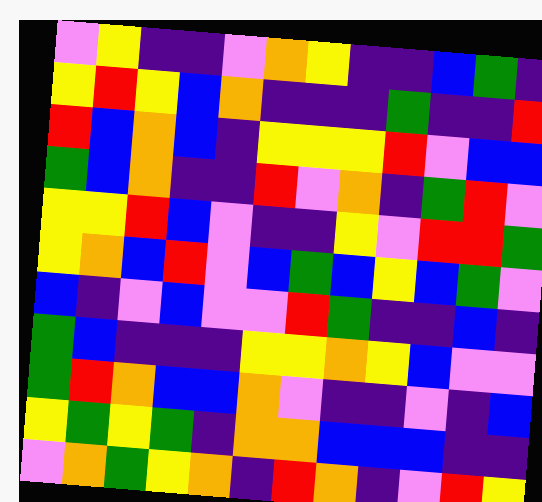[["violet", "yellow", "indigo", "indigo", "violet", "orange", "yellow", "indigo", "indigo", "blue", "green", "indigo"], ["yellow", "red", "yellow", "blue", "orange", "indigo", "indigo", "indigo", "green", "indigo", "indigo", "red"], ["red", "blue", "orange", "blue", "indigo", "yellow", "yellow", "yellow", "red", "violet", "blue", "blue"], ["green", "blue", "orange", "indigo", "indigo", "red", "violet", "orange", "indigo", "green", "red", "violet"], ["yellow", "yellow", "red", "blue", "violet", "indigo", "indigo", "yellow", "violet", "red", "red", "green"], ["yellow", "orange", "blue", "red", "violet", "blue", "green", "blue", "yellow", "blue", "green", "violet"], ["blue", "indigo", "violet", "blue", "violet", "violet", "red", "green", "indigo", "indigo", "blue", "indigo"], ["green", "blue", "indigo", "indigo", "indigo", "yellow", "yellow", "orange", "yellow", "blue", "violet", "violet"], ["green", "red", "orange", "blue", "blue", "orange", "violet", "indigo", "indigo", "violet", "indigo", "blue"], ["yellow", "green", "yellow", "green", "indigo", "orange", "orange", "blue", "blue", "blue", "indigo", "indigo"], ["violet", "orange", "green", "yellow", "orange", "indigo", "red", "orange", "indigo", "violet", "red", "yellow"]]